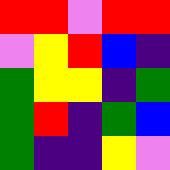[["red", "red", "violet", "red", "red"], ["violet", "yellow", "red", "blue", "indigo"], ["green", "yellow", "yellow", "indigo", "green"], ["green", "red", "indigo", "green", "blue"], ["green", "indigo", "indigo", "yellow", "violet"]]